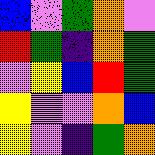[["blue", "violet", "green", "orange", "violet"], ["red", "green", "indigo", "orange", "green"], ["violet", "yellow", "blue", "red", "green"], ["yellow", "violet", "violet", "orange", "blue"], ["yellow", "violet", "indigo", "green", "orange"]]